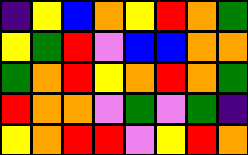[["indigo", "yellow", "blue", "orange", "yellow", "red", "orange", "green"], ["yellow", "green", "red", "violet", "blue", "blue", "orange", "orange"], ["green", "orange", "red", "yellow", "orange", "red", "orange", "green"], ["red", "orange", "orange", "violet", "green", "violet", "green", "indigo"], ["yellow", "orange", "red", "red", "violet", "yellow", "red", "orange"]]